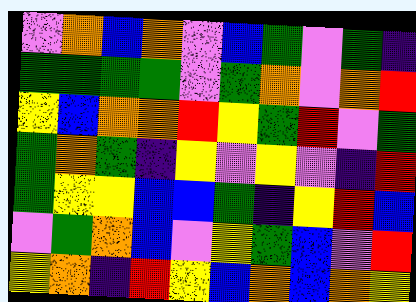[["violet", "orange", "blue", "orange", "violet", "blue", "green", "violet", "green", "indigo"], ["green", "green", "green", "green", "violet", "green", "orange", "violet", "orange", "red"], ["yellow", "blue", "orange", "orange", "red", "yellow", "green", "red", "violet", "green"], ["green", "orange", "green", "indigo", "yellow", "violet", "yellow", "violet", "indigo", "red"], ["green", "yellow", "yellow", "blue", "blue", "green", "indigo", "yellow", "red", "blue"], ["violet", "green", "orange", "blue", "violet", "yellow", "green", "blue", "violet", "red"], ["yellow", "orange", "indigo", "red", "yellow", "blue", "orange", "blue", "orange", "yellow"]]